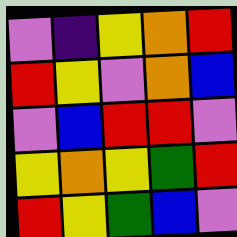[["violet", "indigo", "yellow", "orange", "red"], ["red", "yellow", "violet", "orange", "blue"], ["violet", "blue", "red", "red", "violet"], ["yellow", "orange", "yellow", "green", "red"], ["red", "yellow", "green", "blue", "violet"]]